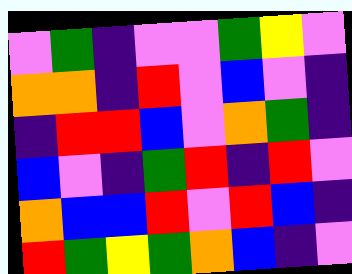[["violet", "green", "indigo", "violet", "violet", "green", "yellow", "violet"], ["orange", "orange", "indigo", "red", "violet", "blue", "violet", "indigo"], ["indigo", "red", "red", "blue", "violet", "orange", "green", "indigo"], ["blue", "violet", "indigo", "green", "red", "indigo", "red", "violet"], ["orange", "blue", "blue", "red", "violet", "red", "blue", "indigo"], ["red", "green", "yellow", "green", "orange", "blue", "indigo", "violet"]]